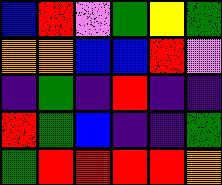[["blue", "red", "violet", "green", "yellow", "green"], ["orange", "orange", "blue", "blue", "red", "violet"], ["indigo", "green", "indigo", "red", "indigo", "indigo"], ["red", "green", "blue", "indigo", "indigo", "green"], ["green", "red", "red", "red", "red", "orange"]]